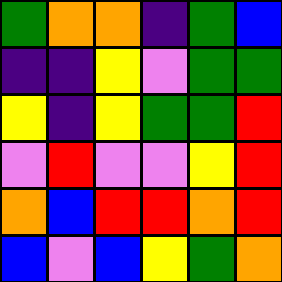[["green", "orange", "orange", "indigo", "green", "blue"], ["indigo", "indigo", "yellow", "violet", "green", "green"], ["yellow", "indigo", "yellow", "green", "green", "red"], ["violet", "red", "violet", "violet", "yellow", "red"], ["orange", "blue", "red", "red", "orange", "red"], ["blue", "violet", "blue", "yellow", "green", "orange"]]